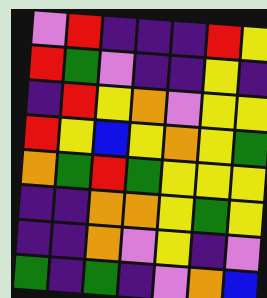[["violet", "red", "indigo", "indigo", "indigo", "red", "yellow"], ["red", "green", "violet", "indigo", "indigo", "yellow", "indigo"], ["indigo", "red", "yellow", "orange", "violet", "yellow", "yellow"], ["red", "yellow", "blue", "yellow", "orange", "yellow", "green"], ["orange", "green", "red", "green", "yellow", "yellow", "yellow"], ["indigo", "indigo", "orange", "orange", "yellow", "green", "yellow"], ["indigo", "indigo", "orange", "violet", "yellow", "indigo", "violet"], ["green", "indigo", "green", "indigo", "violet", "orange", "blue"]]